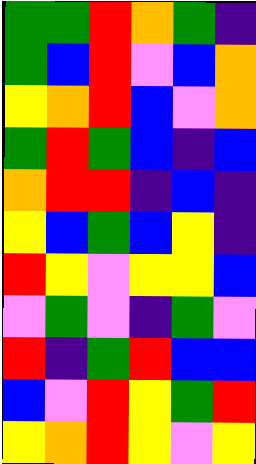[["green", "green", "red", "orange", "green", "indigo"], ["green", "blue", "red", "violet", "blue", "orange"], ["yellow", "orange", "red", "blue", "violet", "orange"], ["green", "red", "green", "blue", "indigo", "blue"], ["orange", "red", "red", "indigo", "blue", "indigo"], ["yellow", "blue", "green", "blue", "yellow", "indigo"], ["red", "yellow", "violet", "yellow", "yellow", "blue"], ["violet", "green", "violet", "indigo", "green", "violet"], ["red", "indigo", "green", "red", "blue", "blue"], ["blue", "violet", "red", "yellow", "green", "red"], ["yellow", "orange", "red", "yellow", "violet", "yellow"]]